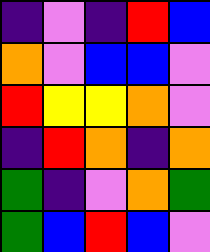[["indigo", "violet", "indigo", "red", "blue"], ["orange", "violet", "blue", "blue", "violet"], ["red", "yellow", "yellow", "orange", "violet"], ["indigo", "red", "orange", "indigo", "orange"], ["green", "indigo", "violet", "orange", "green"], ["green", "blue", "red", "blue", "violet"]]